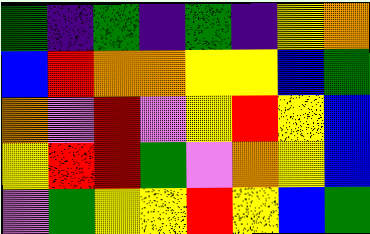[["green", "indigo", "green", "indigo", "green", "indigo", "yellow", "orange"], ["blue", "red", "orange", "orange", "yellow", "yellow", "blue", "green"], ["orange", "violet", "red", "violet", "yellow", "red", "yellow", "blue"], ["yellow", "red", "red", "green", "violet", "orange", "yellow", "blue"], ["violet", "green", "yellow", "yellow", "red", "yellow", "blue", "green"]]